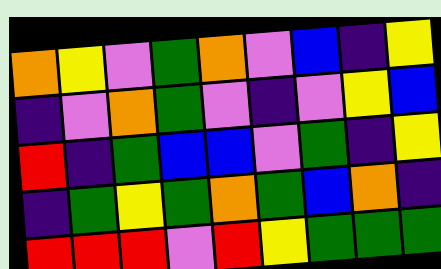[["orange", "yellow", "violet", "green", "orange", "violet", "blue", "indigo", "yellow"], ["indigo", "violet", "orange", "green", "violet", "indigo", "violet", "yellow", "blue"], ["red", "indigo", "green", "blue", "blue", "violet", "green", "indigo", "yellow"], ["indigo", "green", "yellow", "green", "orange", "green", "blue", "orange", "indigo"], ["red", "red", "red", "violet", "red", "yellow", "green", "green", "green"]]